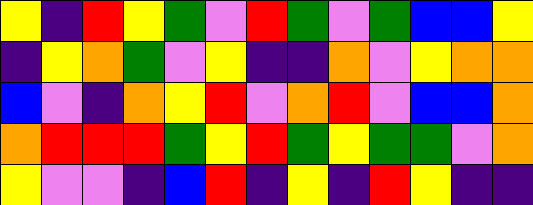[["yellow", "indigo", "red", "yellow", "green", "violet", "red", "green", "violet", "green", "blue", "blue", "yellow"], ["indigo", "yellow", "orange", "green", "violet", "yellow", "indigo", "indigo", "orange", "violet", "yellow", "orange", "orange"], ["blue", "violet", "indigo", "orange", "yellow", "red", "violet", "orange", "red", "violet", "blue", "blue", "orange"], ["orange", "red", "red", "red", "green", "yellow", "red", "green", "yellow", "green", "green", "violet", "orange"], ["yellow", "violet", "violet", "indigo", "blue", "red", "indigo", "yellow", "indigo", "red", "yellow", "indigo", "indigo"]]